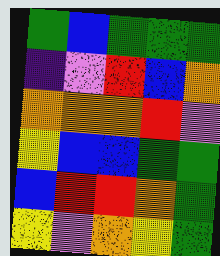[["green", "blue", "green", "green", "green"], ["indigo", "violet", "red", "blue", "orange"], ["orange", "orange", "orange", "red", "violet"], ["yellow", "blue", "blue", "green", "green"], ["blue", "red", "red", "orange", "green"], ["yellow", "violet", "orange", "yellow", "green"]]